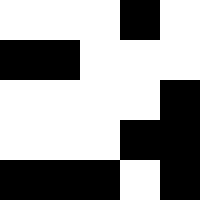[["white", "white", "white", "black", "white"], ["black", "black", "white", "white", "white"], ["white", "white", "white", "white", "black"], ["white", "white", "white", "black", "black"], ["black", "black", "black", "white", "black"]]